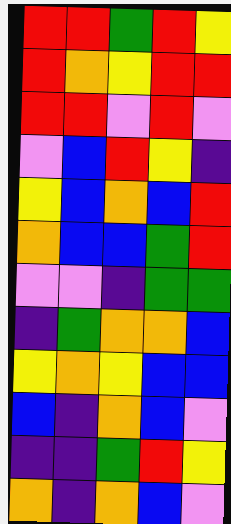[["red", "red", "green", "red", "yellow"], ["red", "orange", "yellow", "red", "red"], ["red", "red", "violet", "red", "violet"], ["violet", "blue", "red", "yellow", "indigo"], ["yellow", "blue", "orange", "blue", "red"], ["orange", "blue", "blue", "green", "red"], ["violet", "violet", "indigo", "green", "green"], ["indigo", "green", "orange", "orange", "blue"], ["yellow", "orange", "yellow", "blue", "blue"], ["blue", "indigo", "orange", "blue", "violet"], ["indigo", "indigo", "green", "red", "yellow"], ["orange", "indigo", "orange", "blue", "violet"]]